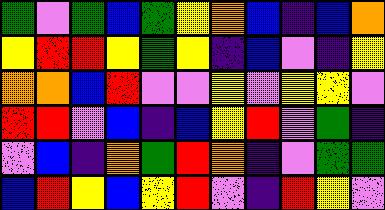[["green", "violet", "green", "blue", "green", "yellow", "orange", "blue", "indigo", "blue", "orange"], ["yellow", "red", "red", "yellow", "green", "yellow", "indigo", "blue", "violet", "indigo", "yellow"], ["orange", "orange", "blue", "red", "violet", "violet", "yellow", "violet", "yellow", "yellow", "violet"], ["red", "red", "violet", "blue", "indigo", "blue", "yellow", "red", "violet", "green", "indigo"], ["violet", "blue", "indigo", "orange", "green", "red", "orange", "indigo", "violet", "green", "green"], ["blue", "red", "yellow", "blue", "yellow", "red", "violet", "indigo", "red", "yellow", "violet"]]